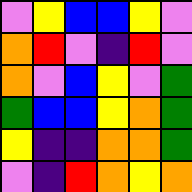[["violet", "yellow", "blue", "blue", "yellow", "violet"], ["orange", "red", "violet", "indigo", "red", "violet"], ["orange", "violet", "blue", "yellow", "violet", "green"], ["green", "blue", "blue", "yellow", "orange", "green"], ["yellow", "indigo", "indigo", "orange", "orange", "green"], ["violet", "indigo", "red", "orange", "yellow", "orange"]]